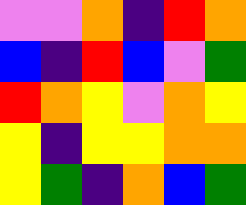[["violet", "violet", "orange", "indigo", "red", "orange"], ["blue", "indigo", "red", "blue", "violet", "green"], ["red", "orange", "yellow", "violet", "orange", "yellow"], ["yellow", "indigo", "yellow", "yellow", "orange", "orange"], ["yellow", "green", "indigo", "orange", "blue", "green"]]